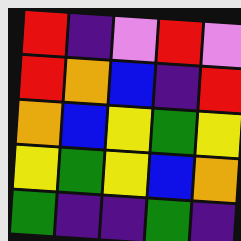[["red", "indigo", "violet", "red", "violet"], ["red", "orange", "blue", "indigo", "red"], ["orange", "blue", "yellow", "green", "yellow"], ["yellow", "green", "yellow", "blue", "orange"], ["green", "indigo", "indigo", "green", "indigo"]]